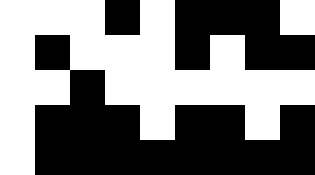[["white", "white", "white", "black", "white", "black", "black", "black", "white"], ["white", "black", "white", "white", "white", "black", "white", "black", "black"], ["white", "white", "black", "white", "white", "white", "white", "white", "white"], ["white", "black", "black", "black", "white", "black", "black", "white", "black"], ["white", "black", "black", "black", "black", "black", "black", "black", "black"]]